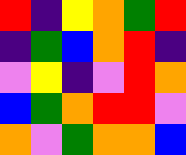[["red", "indigo", "yellow", "orange", "green", "red"], ["indigo", "green", "blue", "orange", "red", "indigo"], ["violet", "yellow", "indigo", "violet", "red", "orange"], ["blue", "green", "orange", "red", "red", "violet"], ["orange", "violet", "green", "orange", "orange", "blue"]]